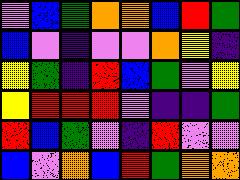[["violet", "blue", "green", "orange", "orange", "blue", "red", "green"], ["blue", "violet", "indigo", "violet", "violet", "orange", "yellow", "indigo"], ["yellow", "green", "indigo", "red", "blue", "green", "violet", "yellow"], ["yellow", "red", "red", "red", "violet", "indigo", "indigo", "green"], ["red", "blue", "green", "violet", "indigo", "red", "violet", "violet"], ["blue", "violet", "orange", "blue", "red", "green", "orange", "orange"]]